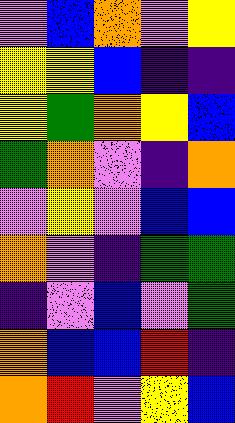[["violet", "blue", "orange", "violet", "yellow"], ["yellow", "yellow", "blue", "indigo", "indigo"], ["yellow", "green", "orange", "yellow", "blue"], ["green", "orange", "violet", "indigo", "orange"], ["violet", "yellow", "violet", "blue", "blue"], ["orange", "violet", "indigo", "green", "green"], ["indigo", "violet", "blue", "violet", "green"], ["orange", "blue", "blue", "red", "indigo"], ["orange", "red", "violet", "yellow", "blue"]]